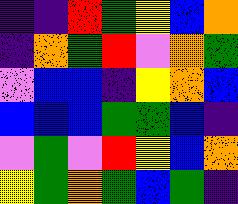[["indigo", "indigo", "red", "green", "yellow", "blue", "orange"], ["indigo", "orange", "green", "red", "violet", "orange", "green"], ["violet", "blue", "blue", "indigo", "yellow", "orange", "blue"], ["blue", "blue", "blue", "green", "green", "blue", "indigo"], ["violet", "green", "violet", "red", "yellow", "blue", "orange"], ["yellow", "green", "orange", "green", "blue", "green", "indigo"]]